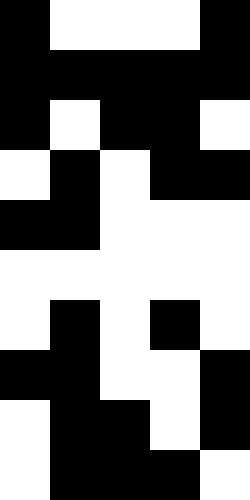[["black", "white", "white", "white", "black"], ["black", "black", "black", "black", "black"], ["black", "white", "black", "black", "white"], ["white", "black", "white", "black", "black"], ["black", "black", "white", "white", "white"], ["white", "white", "white", "white", "white"], ["white", "black", "white", "black", "white"], ["black", "black", "white", "white", "black"], ["white", "black", "black", "white", "black"], ["white", "black", "black", "black", "white"]]